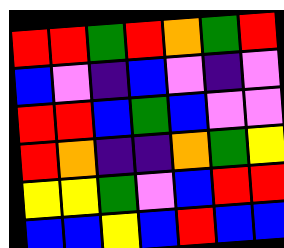[["red", "red", "green", "red", "orange", "green", "red"], ["blue", "violet", "indigo", "blue", "violet", "indigo", "violet"], ["red", "red", "blue", "green", "blue", "violet", "violet"], ["red", "orange", "indigo", "indigo", "orange", "green", "yellow"], ["yellow", "yellow", "green", "violet", "blue", "red", "red"], ["blue", "blue", "yellow", "blue", "red", "blue", "blue"]]